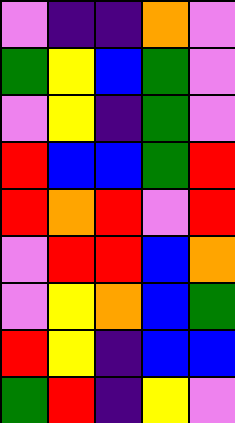[["violet", "indigo", "indigo", "orange", "violet"], ["green", "yellow", "blue", "green", "violet"], ["violet", "yellow", "indigo", "green", "violet"], ["red", "blue", "blue", "green", "red"], ["red", "orange", "red", "violet", "red"], ["violet", "red", "red", "blue", "orange"], ["violet", "yellow", "orange", "blue", "green"], ["red", "yellow", "indigo", "blue", "blue"], ["green", "red", "indigo", "yellow", "violet"]]